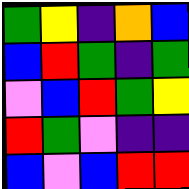[["green", "yellow", "indigo", "orange", "blue"], ["blue", "red", "green", "indigo", "green"], ["violet", "blue", "red", "green", "yellow"], ["red", "green", "violet", "indigo", "indigo"], ["blue", "violet", "blue", "red", "red"]]